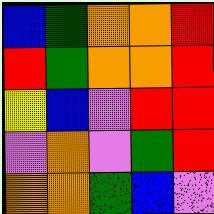[["blue", "green", "orange", "orange", "red"], ["red", "green", "orange", "orange", "red"], ["yellow", "blue", "violet", "red", "red"], ["violet", "orange", "violet", "green", "red"], ["orange", "orange", "green", "blue", "violet"]]